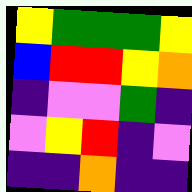[["yellow", "green", "green", "green", "yellow"], ["blue", "red", "red", "yellow", "orange"], ["indigo", "violet", "violet", "green", "indigo"], ["violet", "yellow", "red", "indigo", "violet"], ["indigo", "indigo", "orange", "indigo", "indigo"]]